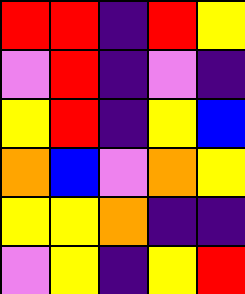[["red", "red", "indigo", "red", "yellow"], ["violet", "red", "indigo", "violet", "indigo"], ["yellow", "red", "indigo", "yellow", "blue"], ["orange", "blue", "violet", "orange", "yellow"], ["yellow", "yellow", "orange", "indigo", "indigo"], ["violet", "yellow", "indigo", "yellow", "red"]]